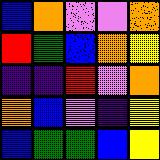[["blue", "orange", "violet", "violet", "orange"], ["red", "green", "blue", "orange", "yellow"], ["indigo", "indigo", "red", "violet", "orange"], ["orange", "blue", "violet", "indigo", "yellow"], ["blue", "green", "green", "blue", "yellow"]]